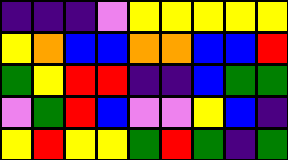[["indigo", "indigo", "indigo", "violet", "yellow", "yellow", "yellow", "yellow", "yellow"], ["yellow", "orange", "blue", "blue", "orange", "orange", "blue", "blue", "red"], ["green", "yellow", "red", "red", "indigo", "indigo", "blue", "green", "green"], ["violet", "green", "red", "blue", "violet", "violet", "yellow", "blue", "indigo"], ["yellow", "red", "yellow", "yellow", "green", "red", "green", "indigo", "green"]]